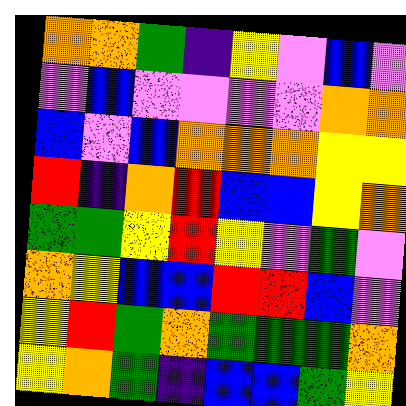[["orange", "orange", "green", "indigo", "yellow", "violet", "blue", "violet"], ["violet", "blue", "violet", "violet", "violet", "violet", "orange", "orange"], ["blue", "violet", "blue", "orange", "orange", "orange", "yellow", "yellow"], ["red", "indigo", "orange", "red", "blue", "blue", "yellow", "orange"], ["green", "green", "yellow", "red", "yellow", "violet", "green", "violet"], ["orange", "yellow", "blue", "blue", "red", "red", "blue", "violet"], ["yellow", "red", "green", "orange", "green", "green", "green", "orange"], ["yellow", "orange", "green", "indigo", "blue", "blue", "green", "yellow"]]